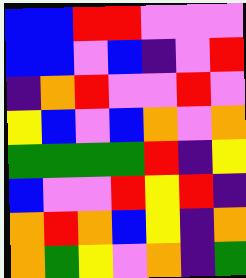[["blue", "blue", "red", "red", "violet", "violet", "violet"], ["blue", "blue", "violet", "blue", "indigo", "violet", "red"], ["indigo", "orange", "red", "violet", "violet", "red", "violet"], ["yellow", "blue", "violet", "blue", "orange", "violet", "orange"], ["green", "green", "green", "green", "red", "indigo", "yellow"], ["blue", "violet", "violet", "red", "yellow", "red", "indigo"], ["orange", "red", "orange", "blue", "yellow", "indigo", "orange"], ["orange", "green", "yellow", "violet", "orange", "indigo", "green"]]